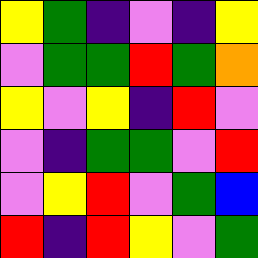[["yellow", "green", "indigo", "violet", "indigo", "yellow"], ["violet", "green", "green", "red", "green", "orange"], ["yellow", "violet", "yellow", "indigo", "red", "violet"], ["violet", "indigo", "green", "green", "violet", "red"], ["violet", "yellow", "red", "violet", "green", "blue"], ["red", "indigo", "red", "yellow", "violet", "green"]]